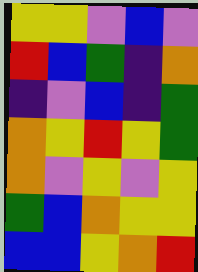[["yellow", "yellow", "violet", "blue", "violet"], ["red", "blue", "green", "indigo", "orange"], ["indigo", "violet", "blue", "indigo", "green"], ["orange", "yellow", "red", "yellow", "green"], ["orange", "violet", "yellow", "violet", "yellow"], ["green", "blue", "orange", "yellow", "yellow"], ["blue", "blue", "yellow", "orange", "red"]]